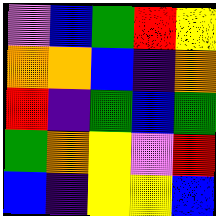[["violet", "blue", "green", "red", "yellow"], ["orange", "orange", "blue", "indigo", "orange"], ["red", "indigo", "green", "blue", "green"], ["green", "orange", "yellow", "violet", "red"], ["blue", "indigo", "yellow", "yellow", "blue"]]